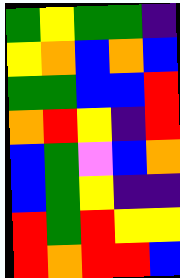[["green", "yellow", "green", "green", "indigo"], ["yellow", "orange", "blue", "orange", "blue"], ["green", "green", "blue", "blue", "red"], ["orange", "red", "yellow", "indigo", "red"], ["blue", "green", "violet", "blue", "orange"], ["blue", "green", "yellow", "indigo", "indigo"], ["red", "green", "red", "yellow", "yellow"], ["red", "orange", "red", "red", "blue"]]